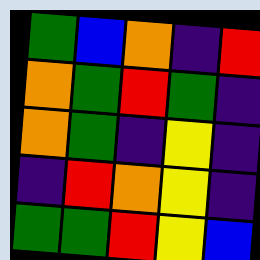[["green", "blue", "orange", "indigo", "red"], ["orange", "green", "red", "green", "indigo"], ["orange", "green", "indigo", "yellow", "indigo"], ["indigo", "red", "orange", "yellow", "indigo"], ["green", "green", "red", "yellow", "blue"]]